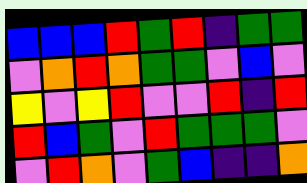[["blue", "blue", "blue", "red", "green", "red", "indigo", "green", "green"], ["violet", "orange", "red", "orange", "green", "green", "violet", "blue", "violet"], ["yellow", "violet", "yellow", "red", "violet", "violet", "red", "indigo", "red"], ["red", "blue", "green", "violet", "red", "green", "green", "green", "violet"], ["violet", "red", "orange", "violet", "green", "blue", "indigo", "indigo", "orange"]]